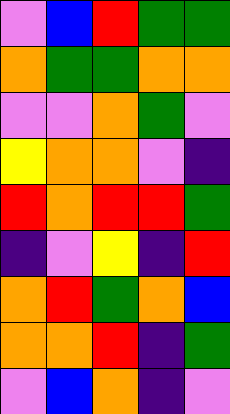[["violet", "blue", "red", "green", "green"], ["orange", "green", "green", "orange", "orange"], ["violet", "violet", "orange", "green", "violet"], ["yellow", "orange", "orange", "violet", "indigo"], ["red", "orange", "red", "red", "green"], ["indigo", "violet", "yellow", "indigo", "red"], ["orange", "red", "green", "orange", "blue"], ["orange", "orange", "red", "indigo", "green"], ["violet", "blue", "orange", "indigo", "violet"]]